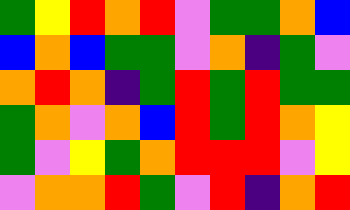[["green", "yellow", "red", "orange", "red", "violet", "green", "green", "orange", "blue"], ["blue", "orange", "blue", "green", "green", "violet", "orange", "indigo", "green", "violet"], ["orange", "red", "orange", "indigo", "green", "red", "green", "red", "green", "green"], ["green", "orange", "violet", "orange", "blue", "red", "green", "red", "orange", "yellow"], ["green", "violet", "yellow", "green", "orange", "red", "red", "red", "violet", "yellow"], ["violet", "orange", "orange", "red", "green", "violet", "red", "indigo", "orange", "red"]]